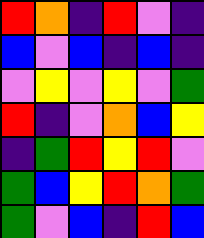[["red", "orange", "indigo", "red", "violet", "indigo"], ["blue", "violet", "blue", "indigo", "blue", "indigo"], ["violet", "yellow", "violet", "yellow", "violet", "green"], ["red", "indigo", "violet", "orange", "blue", "yellow"], ["indigo", "green", "red", "yellow", "red", "violet"], ["green", "blue", "yellow", "red", "orange", "green"], ["green", "violet", "blue", "indigo", "red", "blue"]]